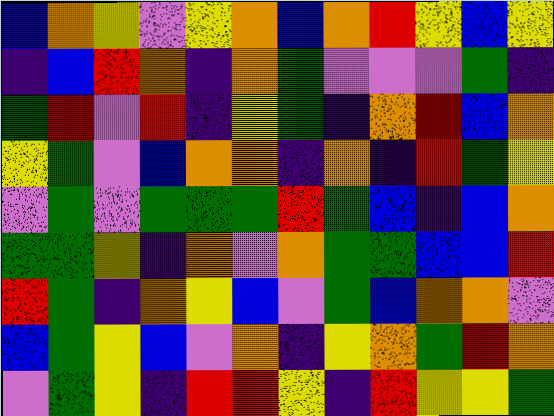[["blue", "orange", "yellow", "violet", "yellow", "orange", "blue", "orange", "red", "yellow", "blue", "yellow"], ["indigo", "blue", "red", "orange", "indigo", "orange", "green", "violet", "violet", "violet", "green", "indigo"], ["green", "red", "violet", "red", "indigo", "yellow", "green", "indigo", "orange", "red", "blue", "orange"], ["yellow", "green", "violet", "blue", "orange", "orange", "indigo", "orange", "indigo", "red", "green", "yellow"], ["violet", "green", "violet", "green", "green", "green", "red", "green", "blue", "indigo", "blue", "orange"], ["green", "green", "yellow", "indigo", "orange", "violet", "orange", "green", "green", "blue", "blue", "red"], ["red", "green", "indigo", "orange", "yellow", "blue", "violet", "green", "blue", "orange", "orange", "violet"], ["blue", "green", "yellow", "blue", "violet", "orange", "indigo", "yellow", "orange", "green", "red", "orange"], ["violet", "green", "yellow", "indigo", "red", "red", "yellow", "indigo", "red", "yellow", "yellow", "green"]]